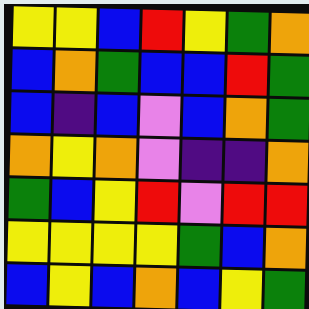[["yellow", "yellow", "blue", "red", "yellow", "green", "orange"], ["blue", "orange", "green", "blue", "blue", "red", "green"], ["blue", "indigo", "blue", "violet", "blue", "orange", "green"], ["orange", "yellow", "orange", "violet", "indigo", "indigo", "orange"], ["green", "blue", "yellow", "red", "violet", "red", "red"], ["yellow", "yellow", "yellow", "yellow", "green", "blue", "orange"], ["blue", "yellow", "blue", "orange", "blue", "yellow", "green"]]